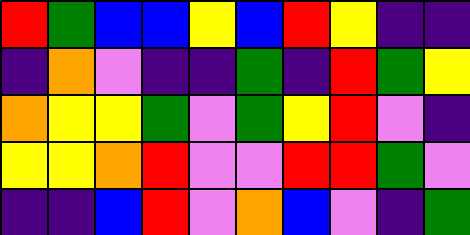[["red", "green", "blue", "blue", "yellow", "blue", "red", "yellow", "indigo", "indigo"], ["indigo", "orange", "violet", "indigo", "indigo", "green", "indigo", "red", "green", "yellow"], ["orange", "yellow", "yellow", "green", "violet", "green", "yellow", "red", "violet", "indigo"], ["yellow", "yellow", "orange", "red", "violet", "violet", "red", "red", "green", "violet"], ["indigo", "indigo", "blue", "red", "violet", "orange", "blue", "violet", "indigo", "green"]]